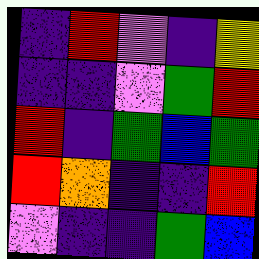[["indigo", "red", "violet", "indigo", "yellow"], ["indigo", "indigo", "violet", "green", "red"], ["red", "indigo", "green", "blue", "green"], ["red", "orange", "indigo", "indigo", "red"], ["violet", "indigo", "indigo", "green", "blue"]]